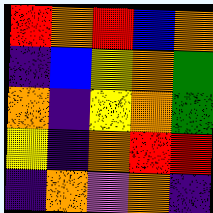[["red", "orange", "red", "blue", "orange"], ["indigo", "blue", "yellow", "orange", "green"], ["orange", "indigo", "yellow", "orange", "green"], ["yellow", "indigo", "orange", "red", "red"], ["indigo", "orange", "violet", "orange", "indigo"]]